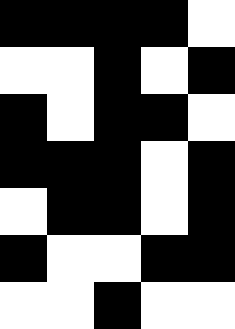[["black", "black", "black", "black", "white"], ["white", "white", "black", "white", "black"], ["black", "white", "black", "black", "white"], ["black", "black", "black", "white", "black"], ["white", "black", "black", "white", "black"], ["black", "white", "white", "black", "black"], ["white", "white", "black", "white", "white"]]